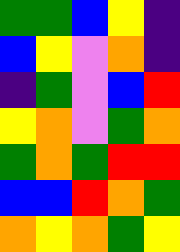[["green", "green", "blue", "yellow", "indigo"], ["blue", "yellow", "violet", "orange", "indigo"], ["indigo", "green", "violet", "blue", "red"], ["yellow", "orange", "violet", "green", "orange"], ["green", "orange", "green", "red", "red"], ["blue", "blue", "red", "orange", "green"], ["orange", "yellow", "orange", "green", "yellow"]]